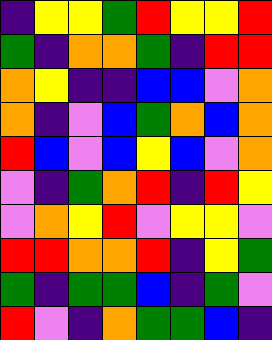[["indigo", "yellow", "yellow", "green", "red", "yellow", "yellow", "red"], ["green", "indigo", "orange", "orange", "green", "indigo", "red", "red"], ["orange", "yellow", "indigo", "indigo", "blue", "blue", "violet", "orange"], ["orange", "indigo", "violet", "blue", "green", "orange", "blue", "orange"], ["red", "blue", "violet", "blue", "yellow", "blue", "violet", "orange"], ["violet", "indigo", "green", "orange", "red", "indigo", "red", "yellow"], ["violet", "orange", "yellow", "red", "violet", "yellow", "yellow", "violet"], ["red", "red", "orange", "orange", "red", "indigo", "yellow", "green"], ["green", "indigo", "green", "green", "blue", "indigo", "green", "violet"], ["red", "violet", "indigo", "orange", "green", "green", "blue", "indigo"]]